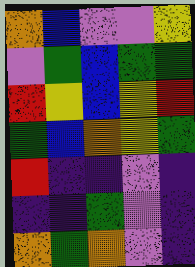[["orange", "blue", "violet", "violet", "yellow"], ["violet", "green", "blue", "green", "green"], ["red", "yellow", "blue", "yellow", "red"], ["green", "blue", "orange", "yellow", "green"], ["red", "indigo", "indigo", "violet", "indigo"], ["indigo", "indigo", "green", "violet", "indigo"], ["orange", "green", "orange", "violet", "indigo"]]